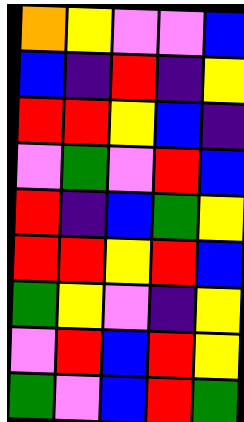[["orange", "yellow", "violet", "violet", "blue"], ["blue", "indigo", "red", "indigo", "yellow"], ["red", "red", "yellow", "blue", "indigo"], ["violet", "green", "violet", "red", "blue"], ["red", "indigo", "blue", "green", "yellow"], ["red", "red", "yellow", "red", "blue"], ["green", "yellow", "violet", "indigo", "yellow"], ["violet", "red", "blue", "red", "yellow"], ["green", "violet", "blue", "red", "green"]]